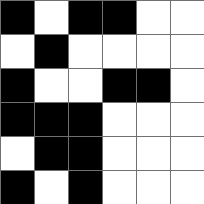[["black", "white", "black", "black", "white", "white"], ["white", "black", "white", "white", "white", "white"], ["black", "white", "white", "black", "black", "white"], ["black", "black", "black", "white", "white", "white"], ["white", "black", "black", "white", "white", "white"], ["black", "white", "black", "white", "white", "white"]]